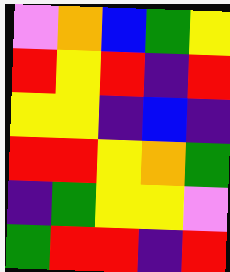[["violet", "orange", "blue", "green", "yellow"], ["red", "yellow", "red", "indigo", "red"], ["yellow", "yellow", "indigo", "blue", "indigo"], ["red", "red", "yellow", "orange", "green"], ["indigo", "green", "yellow", "yellow", "violet"], ["green", "red", "red", "indigo", "red"]]